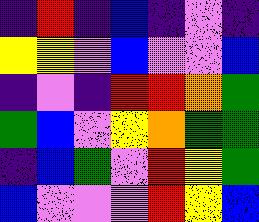[["indigo", "red", "indigo", "blue", "indigo", "violet", "indigo"], ["yellow", "yellow", "violet", "blue", "violet", "violet", "blue"], ["indigo", "violet", "indigo", "red", "red", "orange", "green"], ["green", "blue", "violet", "yellow", "orange", "green", "green"], ["indigo", "blue", "green", "violet", "red", "yellow", "green"], ["blue", "violet", "violet", "violet", "red", "yellow", "blue"]]